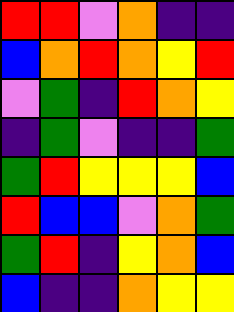[["red", "red", "violet", "orange", "indigo", "indigo"], ["blue", "orange", "red", "orange", "yellow", "red"], ["violet", "green", "indigo", "red", "orange", "yellow"], ["indigo", "green", "violet", "indigo", "indigo", "green"], ["green", "red", "yellow", "yellow", "yellow", "blue"], ["red", "blue", "blue", "violet", "orange", "green"], ["green", "red", "indigo", "yellow", "orange", "blue"], ["blue", "indigo", "indigo", "orange", "yellow", "yellow"]]